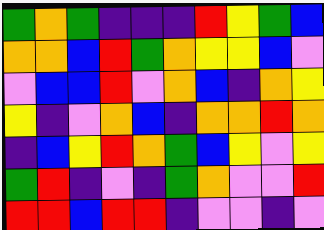[["green", "orange", "green", "indigo", "indigo", "indigo", "red", "yellow", "green", "blue"], ["orange", "orange", "blue", "red", "green", "orange", "yellow", "yellow", "blue", "violet"], ["violet", "blue", "blue", "red", "violet", "orange", "blue", "indigo", "orange", "yellow"], ["yellow", "indigo", "violet", "orange", "blue", "indigo", "orange", "orange", "red", "orange"], ["indigo", "blue", "yellow", "red", "orange", "green", "blue", "yellow", "violet", "yellow"], ["green", "red", "indigo", "violet", "indigo", "green", "orange", "violet", "violet", "red"], ["red", "red", "blue", "red", "red", "indigo", "violet", "violet", "indigo", "violet"]]